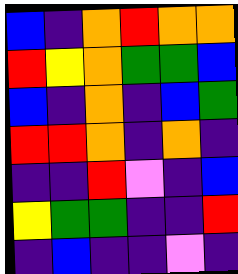[["blue", "indigo", "orange", "red", "orange", "orange"], ["red", "yellow", "orange", "green", "green", "blue"], ["blue", "indigo", "orange", "indigo", "blue", "green"], ["red", "red", "orange", "indigo", "orange", "indigo"], ["indigo", "indigo", "red", "violet", "indigo", "blue"], ["yellow", "green", "green", "indigo", "indigo", "red"], ["indigo", "blue", "indigo", "indigo", "violet", "indigo"]]